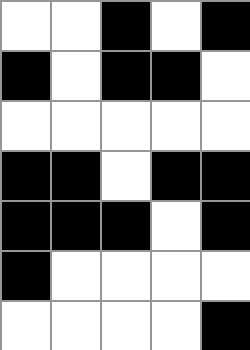[["white", "white", "black", "white", "black"], ["black", "white", "black", "black", "white"], ["white", "white", "white", "white", "white"], ["black", "black", "white", "black", "black"], ["black", "black", "black", "white", "black"], ["black", "white", "white", "white", "white"], ["white", "white", "white", "white", "black"]]